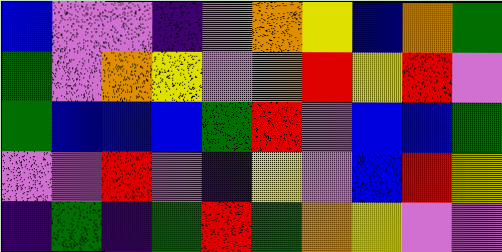[["blue", "violet", "violet", "indigo", "violet", "orange", "yellow", "blue", "orange", "green"], ["green", "violet", "orange", "yellow", "violet", "orange", "red", "yellow", "red", "violet"], ["green", "blue", "blue", "blue", "green", "red", "violet", "blue", "blue", "green"], ["violet", "violet", "red", "violet", "indigo", "yellow", "violet", "blue", "red", "yellow"], ["indigo", "green", "indigo", "green", "red", "green", "orange", "yellow", "violet", "violet"]]